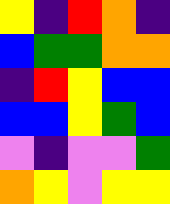[["yellow", "indigo", "red", "orange", "indigo"], ["blue", "green", "green", "orange", "orange"], ["indigo", "red", "yellow", "blue", "blue"], ["blue", "blue", "yellow", "green", "blue"], ["violet", "indigo", "violet", "violet", "green"], ["orange", "yellow", "violet", "yellow", "yellow"]]